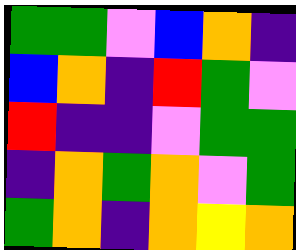[["green", "green", "violet", "blue", "orange", "indigo"], ["blue", "orange", "indigo", "red", "green", "violet"], ["red", "indigo", "indigo", "violet", "green", "green"], ["indigo", "orange", "green", "orange", "violet", "green"], ["green", "orange", "indigo", "orange", "yellow", "orange"]]